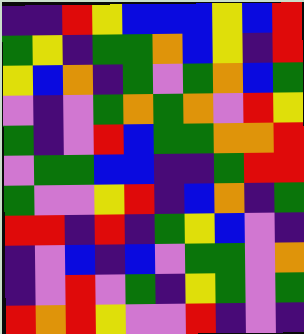[["indigo", "indigo", "red", "yellow", "blue", "blue", "blue", "yellow", "blue", "red"], ["green", "yellow", "indigo", "green", "green", "orange", "blue", "yellow", "indigo", "red"], ["yellow", "blue", "orange", "indigo", "green", "violet", "green", "orange", "blue", "green"], ["violet", "indigo", "violet", "green", "orange", "green", "orange", "violet", "red", "yellow"], ["green", "indigo", "violet", "red", "blue", "green", "green", "orange", "orange", "red"], ["violet", "green", "green", "blue", "blue", "indigo", "indigo", "green", "red", "red"], ["green", "violet", "violet", "yellow", "red", "indigo", "blue", "orange", "indigo", "green"], ["red", "red", "indigo", "red", "indigo", "green", "yellow", "blue", "violet", "indigo"], ["indigo", "violet", "blue", "indigo", "blue", "violet", "green", "green", "violet", "orange"], ["indigo", "violet", "red", "violet", "green", "indigo", "yellow", "green", "violet", "green"], ["red", "orange", "red", "yellow", "violet", "violet", "red", "indigo", "violet", "indigo"]]